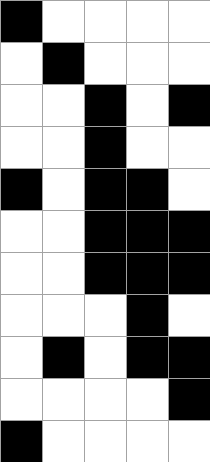[["black", "white", "white", "white", "white"], ["white", "black", "white", "white", "white"], ["white", "white", "black", "white", "black"], ["white", "white", "black", "white", "white"], ["black", "white", "black", "black", "white"], ["white", "white", "black", "black", "black"], ["white", "white", "black", "black", "black"], ["white", "white", "white", "black", "white"], ["white", "black", "white", "black", "black"], ["white", "white", "white", "white", "black"], ["black", "white", "white", "white", "white"]]